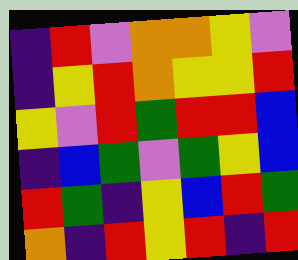[["indigo", "red", "violet", "orange", "orange", "yellow", "violet"], ["indigo", "yellow", "red", "orange", "yellow", "yellow", "red"], ["yellow", "violet", "red", "green", "red", "red", "blue"], ["indigo", "blue", "green", "violet", "green", "yellow", "blue"], ["red", "green", "indigo", "yellow", "blue", "red", "green"], ["orange", "indigo", "red", "yellow", "red", "indigo", "red"]]